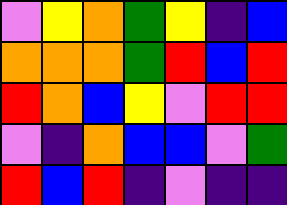[["violet", "yellow", "orange", "green", "yellow", "indigo", "blue"], ["orange", "orange", "orange", "green", "red", "blue", "red"], ["red", "orange", "blue", "yellow", "violet", "red", "red"], ["violet", "indigo", "orange", "blue", "blue", "violet", "green"], ["red", "blue", "red", "indigo", "violet", "indigo", "indigo"]]